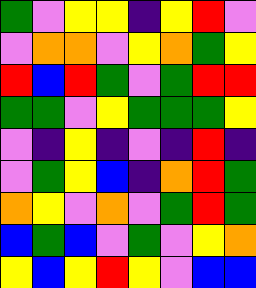[["green", "violet", "yellow", "yellow", "indigo", "yellow", "red", "violet"], ["violet", "orange", "orange", "violet", "yellow", "orange", "green", "yellow"], ["red", "blue", "red", "green", "violet", "green", "red", "red"], ["green", "green", "violet", "yellow", "green", "green", "green", "yellow"], ["violet", "indigo", "yellow", "indigo", "violet", "indigo", "red", "indigo"], ["violet", "green", "yellow", "blue", "indigo", "orange", "red", "green"], ["orange", "yellow", "violet", "orange", "violet", "green", "red", "green"], ["blue", "green", "blue", "violet", "green", "violet", "yellow", "orange"], ["yellow", "blue", "yellow", "red", "yellow", "violet", "blue", "blue"]]